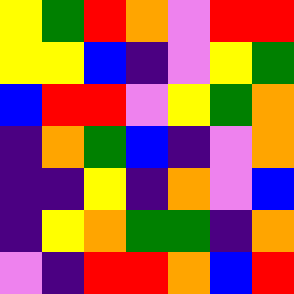[["yellow", "green", "red", "orange", "violet", "red", "red"], ["yellow", "yellow", "blue", "indigo", "violet", "yellow", "green"], ["blue", "red", "red", "violet", "yellow", "green", "orange"], ["indigo", "orange", "green", "blue", "indigo", "violet", "orange"], ["indigo", "indigo", "yellow", "indigo", "orange", "violet", "blue"], ["indigo", "yellow", "orange", "green", "green", "indigo", "orange"], ["violet", "indigo", "red", "red", "orange", "blue", "red"]]